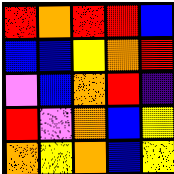[["red", "orange", "red", "red", "blue"], ["blue", "blue", "yellow", "orange", "red"], ["violet", "blue", "orange", "red", "indigo"], ["red", "violet", "orange", "blue", "yellow"], ["orange", "yellow", "orange", "blue", "yellow"]]